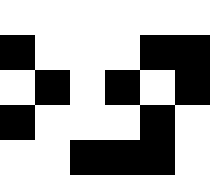[["white", "white", "white", "white", "white", "white"], ["black", "white", "white", "white", "black", "black"], ["white", "black", "white", "black", "white", "black"], ["black", "white", "white", "white", "black", "white"], ["white", "white", "black", "black", "black", "white"]]